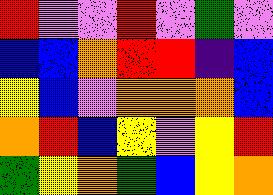[["red", "violet", "violet", "red", "violet", "green", "violet"], ["blue", "blue", "orange", "red", "red", "indigo", "blue"], ["yellow", "blue", "violet", "orange", "orange", "orange", "blue"], ["orange", "red", "blue", "yellow", "violet", "yellow", "red"], ["green", "yellow", "orange", "green", "blue", "yellow", "orange"]]